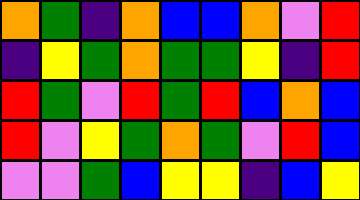[["orange", "green", "indigo", "orange", "blue", "blue", "orange", "violet", "red"], ["indigo", "yellow", "green", "orange", "green", "green", "yellow", "indigo", "red"], ["red", "green", "violet", "red", "green", "red", "blue", "orange", "blue"], ["red", "violet", "yellow", "green", "orange", "green", "violet", "red", "blue"], ["violet", "violet", "green", "blue", "yellow", "yellow", "indigo", "blue", "yellow"]]